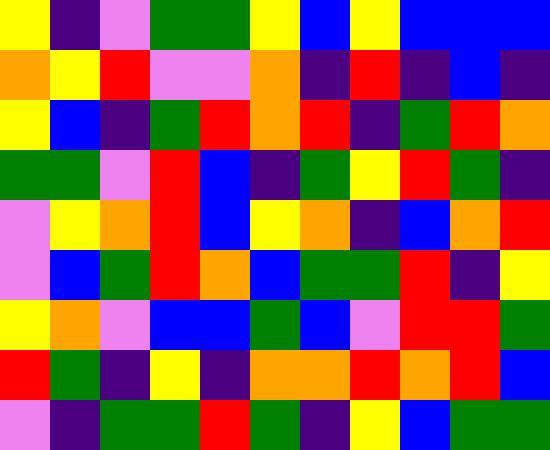[["yellow", "indigo", "violet", "green", "green", "yellow", "blue", "yellow", "blue", "blue", "blue"], ["orange", "yellow", "red", "violet", "violet", "orange", "indigo", "red", "indigo", "blue", "indigo"], ["yellow", "blue", "indigo", "green", "red", "orange", "red", "indigo", "green", "red", "orange"], ["green", "green", "violet", "red", "blue", "indigo", "green", "yellow", "red", "green", "indigo"], ["violet", "yellow", "orange", "red", "blue", "yellow", "orange", "indigo", "blue", "orange", "red"], ["violet", "blue", "green", "red", "orange", "blue", "green", "green", "red", "indigo", "yellow"], ["yellow", "orange", "violet", "blue", "blue", "green", "blue", "violet", "red", "red", "green"], ["red", "green", "indigo", "yellow", "indigo", "orange", "orange", "red", "orange", "red", "blue"], ["violet", "indigo", "green", "green", "red", "green", "indigo", "yellow", "blue", "green", "green"]]